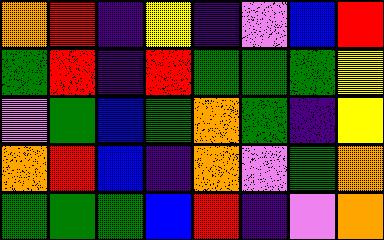[["orange", "red", "indigo", "yellow", "indigo", "violet", "blue", "red"], ["green", "red", "indigo", "red", "green", "green", "green", "yellow"], ["violet", "green", "blue", "green", "orange", "green", "indigo", "yellow"], ["orange", "red", "blue", "indigo", "orange", "violet", "green", "orange"], ["green", "green", "green", "blue", "red", "indigo", "violet", "orange"]]